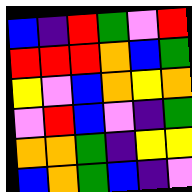[["blue", "indigo", "red", "green", "violet", "red"], ["red", "red", "red", "orange", "blue", "green"], ["yellow", "violet", "blue", "orange", "yellow", "orange"], ["violet", "red", "blue", "violet", "indigo", "green"], ["orange", "orange", "green", "indigo", "yellow", "yellow"], ["blue", "orange", "green", "blue", "indigo", "violet"]]